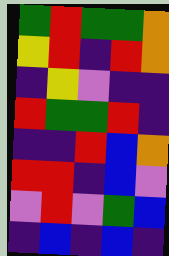[["green", "red", "green", "green", "orange"], ["yellow", "red", "indigo", "red", "orange"], ["indigo", "yellow", "violet", "indigo", "indigo"], ["red", "green", "green", "red", "indigo"], ["indigo", "indigo", "red", "blue", "orange"], ["red", "red", "indigo", "blue", "violet"], ["violet", "red", "violet", "green", "blue"], ["indigo", "blue", "indigo", "blue", "indigo"]]